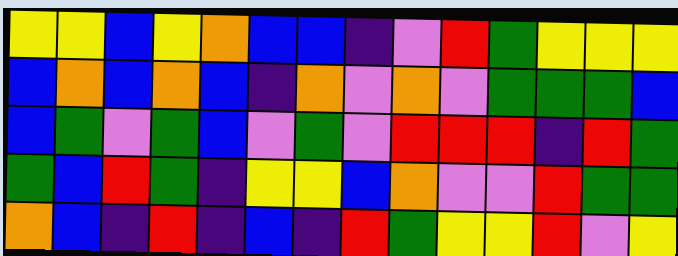[["yellow", "yellow", "blue", "yellow", "orange", "blue", "blue", "indigo", "violet", "red", "green", "yellow", "yellow", "yellow"], ["blue", "orange", "blue", "orange", "blue", "indigo", "orange", "violet", "orange", "violet", "green", "green", "green", "blue"], ["blue", "green", "violet", "green", "blue", "violet", "green", "violet", "red", "red", "red", "indigo", "red", "green"], ["green", "blue", "red", "green", "indigo", "yellow", "yellow", "blue", "orange", "violet", "violet", "red", "green", "green"], ["orange", "blue", "indigo", "red", "indigo", "blue", "indigo", "red", "green", "yellow", "yellow", "red", "violet", "yellow"]]